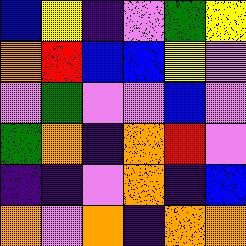[["blue", "yellow", "indigo", "violet", "green", "yellow"], ["orange", "red", "blue", "blue", "yellow", "violet"], ["violet", "green", "violet", "violet", "blue", "violet"], ["green", "orange", "indigo", "orange", "red", "violet"], ["indigo", "indigo", "violet", "orange", "indigo", "blue"], ["orange", "violet", "orange", "indigo", "orange", "orange"]]